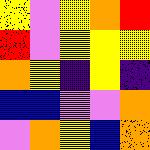[["yellow", "violet", "yellow", "orange", "red"], ["red", "violet", "yellow", "yellow", "yellow"], ["orange", "yellow", "indigo", "yellow", "indigo"], ["blue", "blue", "violet", "violet", "orange"], ["violet", "orange", "yellow", "blue", "orange"]]